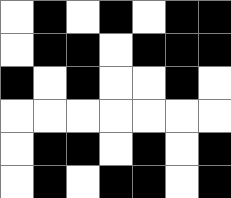[["white", "black", "white", "black", "white", "black", "black"], ["white", "black", "black", "white", "black", "black", "black"], ["black", "white", "black", "white", "white", "black", "white"], ["white", "white", "white", "white", "white", "white", "white"], ["white", "black", "black", "white", "black", "white", "black"], ["white", "black", "white", "black", "black", "white", "black"]]